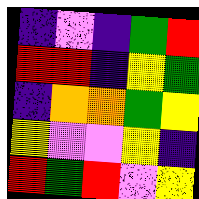[["indigo", "violet", "indigo", "green", "red"], ["red", "red", "indigo", "yellow", "green"], ["indigo", "orange", "orange", "green", "yellow"], ["yellow", "violet", "violet", "yellow", "indigo"], ["red", "green", "red", "violet", "yellow"]]